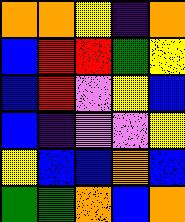[["orange", "orange", "yellow", "indigo", "orange"], ["blue", "red", "red", "green", "yellow"], ["blue", "red", "violet", "yellow", "blue"], ["blue", "indigo", "violet", "violet", "yellow"], ["yellow", "blue", "blue", "orange", "blue"], ["green", "green", "orange", "blue", "orange"]]